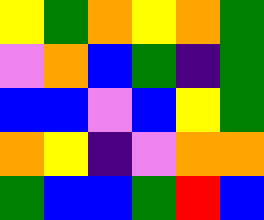[["yellow", "green", "orange", "yellow", "orange", "green"], ["violet", "orange", "blue", "green", "indigo", "green"], ["blue", "blue", "violet", "blue", "yellow", "green"], ["orange", "yellow", "indigo", "violet", "orange", "orange"], ["green", "blue", "blue", "green", "red", "blue"]]